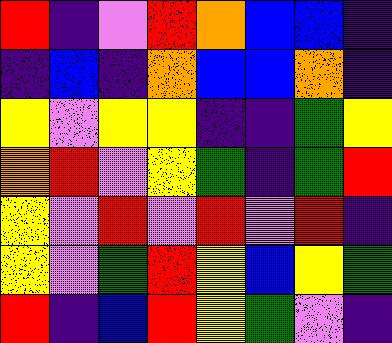[["red", "indigo", "violet", "red", "orange", "blue", "blue", "indigo"], ["indigo", "blue", "indigo", "orange", "blue", "blue", "orange", "indigo"], ["yellow", "violet", "yellow", "yellow", "indigo", "indigo", "green", "yellow"], ["orange", "red", "violet", "yellow", "green", "indigo", "green", "red"], ["yellow", "violet", "red", "violet", "red", "violet", "red", "indigo"], ["yellow", "violet", "green", "red", "yellow", "blue", "yellow", "green"], ["red", "indigo", "blue", "red", "yellow", "green", "violet", "indigo"]]